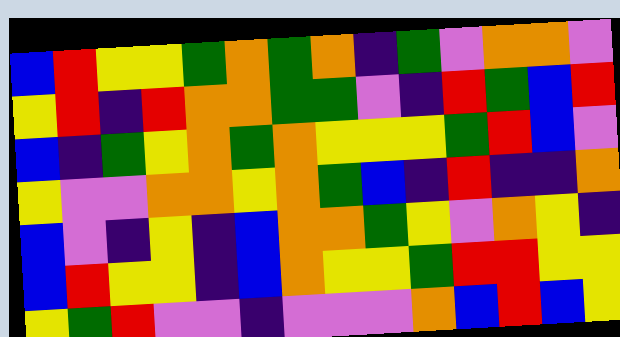[["blue", "red", "yellow", "yellow", "green", "orange", "green", "orange", "indigo", "green", "violet", "orange", "orange", "violet"], ["yellow", "red", "indigo", "red", "orange", "orange", "green", "green", "violet", "indigo", "red", "green", "blue", "red"], ["blue", "indigo", "green", "yellow", "orange", "green", "orange", "yellow", "yellow", "yellow", "green", "red", "blue", "violet"], ["yellow", "violet", "violet", "orange", "orange", "yellow", "orange", "green", "blue", "indigo", "red", "indigo", "indigo", "orange"], ["blue", "violet", "indigo", "yellow", "indigo", "blue", "orange", "orange", "green", "yellow", "violet", "orange", "yellow", "indigo"], ["blue", "red", "yellow", "yellow", "indigo", "blue", "orange", "yellow", "yellow", "green", "red", "red", "yellow", "yellow"], ["yellow", "green", "red", "violet", "violet", "indigo", "violet", "violet", "violet", "orange", "blue", "red", "blue", "yellow"]]